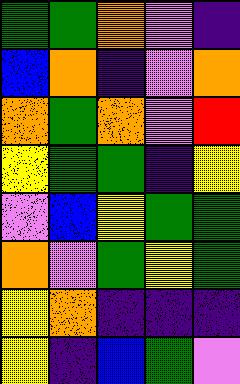[["green", "green", "orange", "violet", "indigo"], ["blue", "orange", "indigo", "violet", "orange"], ["orange", "green", "orange", "violet", "red"], ["yellow", "green", "green", "indigo", "yellow"], ["violet", "blue", "yellow", "green", "green"], ["orange", "violet", "green", "yellow", "green"], ["yellow", "orange", "indigo", "indigo", "indigo"], ["yellow", "indigo", "blue", "green", "violet"]]